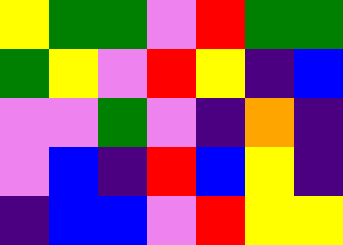[["yellow", "green", "green", "violet", "red", "green", "green"], ["green", "yellow", "violet", "red", "yellow", "indigo", "blue"], ["violet", "violet", "green", "violet", "indigo", "orange", "indigo"], ["violet", "blue", "indigo", "red", "blue", "yellow", "indigo"], ["indigo", "blue", "blue", "violet", "red", "yellow", "yellow"]]